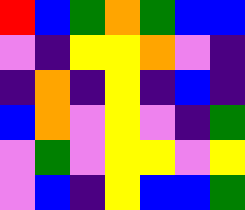[["red", "blue", "green", "orange", "green", "blue", "blue"], ["violet", "indigo", "yellow", "yellow", "orange", "violet", "indigo"], ["indigo", "orange", "indigo", "yellow", "indigo", "blue", "indigo"], ["blue", "orange", "violet", "yellow", "violet", "indigo", "green"], ["violet", "green", "violet", "yellow", "yellow", "violet", "yellow"], ["violet", "blue", "indigo", "yellow", "blue", "blue", "green"]]